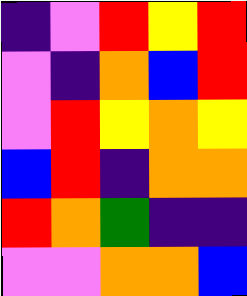[["indigo", "violet", "red", "yellow", "red"], ["violet", "indigo", "orange", "blue", "red"], ["violet", "red", "yellow", "orange", "yellow"], ["blue", "red", "indigo", "orange", "orange"], ["red", "orange", "green", "indigo", "indigo"], ["violet", "violet", "orange", "orange", "blue"]]